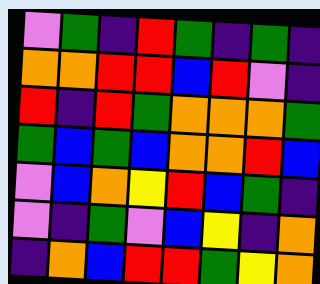[["violet", "green", "indigo", "red", "green", "indigo", "green", "indigo"], ["orange", "orange", "red", "red", "blue", "red", "violet", "indigo"], ["red", "indigo", "red", "green", "orange", "orange", "orange", "green"], ["green", "blue", "green", "blue", "orange", "orange", "red", "blue"], ["violet", "blue", "orange", "yellow", "red", "blue", "green", "indigo"], ["violet", "indigo", "green", "violet", "blue", "yellow", "indigo", "orange"], ["indigo", "orange", "blue", "red", "red", "green", "yellow", "orange"]]